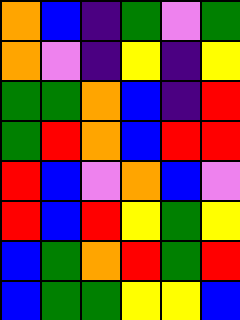[["orange", "blue", "indigo", "green", "violet", "green"], ["orange", "violet", "indigo", "yellow", "indigo", "yellow"], ["green", "green", "orange", "blue", "indigo", "red"], ["green", "red", "orange", "blue", "red", "red"], ["red", "blue", "violet", "orange", "blue", "violet"], ["red", "blue", "red", "yellow", "green", "yellow"], ["blue", "green", "orange", "red", "green", "red"], ["blue", "green", "green", "yellow", "yellow", "blue"]]